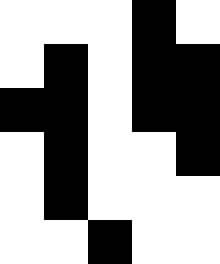[["white", "white", "white", "black", "white"], ["white", "black", "white", "black", "black"], ["black", "black", "white", "black", "black"], ["white", "black", "white", "white", "black"], ["white", "black", "white", "white", "white"], ["white", "white", "black", "white", "white"]]